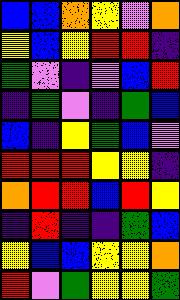[["blue", "blue", "orange", "yellow", "violet", "orange"], ["yellow", "blue", "yellow", "red", "red", "indigo"], ["green", "violet", "indigo", "violet", "blue", "red"], ["indigo", "green", "violet", "indigo", "green", "blue"], ["blue", "indigo", "yellow", "green", "blue", "violet"], ["red", "red", "red", "yellow", "yellow", "indigo"], ["orange", "red", "red", "blue", "red", "yellow"], ["indigo", "red", "indigo", "indigo", "green", "blue"], ["yellow", "blue", "blue", "yellow", "yellow", "orange"], ["red", "violet", "green", "yellow", "yellow", "green"]]